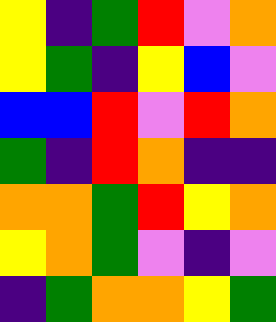[["yellow", "indigo", "green", "red", "violet", "orange"], ["yellow", "green", "indigo", "yellow", "blue", "violet"], ["blue", "blue", "red", "violet", "red", "orange"], ["green", "indigo", "red", "orange", "indigo", "indigo"], ["orange", "orange", "green", "red", "yellow", "orange"], ["yellow", "orange", "green", "violet", "indigo", "violet"], ["indigo", "green", "orange", "orange", "yellow", "green"]]